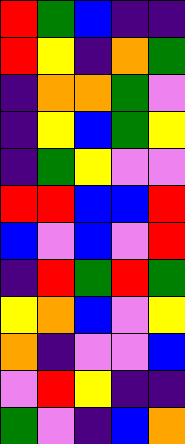[["red", "green", "blue", "indigo", "indigo"], ["red", "yellow", "indigo", "orange", "green"], ["indigo", "orange", "orange", "green", "violet"], ["indigo", "yellow", "blue", "green", "yellow"], ["indigo", "green", "yellow", "violet", "violet"], ["red", "red", "blue", "blue", "red"], ["blue", "violet", "blue", "violet", "red"], ["indigo", "red", "green", "red", "green"], ["yellow", "orange", "blue", "violet", "yellow"], ["orange", "indigo", "violet", "violet", "blue"], ["violet", "red", "yellow", "indigo", "indigo"], ["green", "violet", "indigo", "blue", "orange"]]